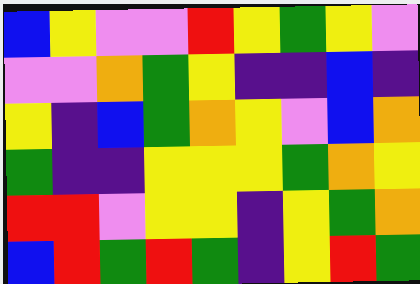[["blue", "yellow", "violet", "violet", "red", "yellow", "green", "yellow", "violet"], ["violet", "violet", "orange", "green", "yellow", "indigo", "indigo", "blue", "indigo"], ["yellow", "indigo", "blue", "green", "orange", "yellow", "violet", "blue", "orange"], ["green", "indigo", "indigo", "yellow", "yellow", "yellow", "green", "orange", "yellow"], ["red", "red", "violet", "yellow", "yellow", "indigo", "yellow", "green", "orange"], ["blue", "red", "green", "red", "green", "indigo", "yellow", "red", "green"]]